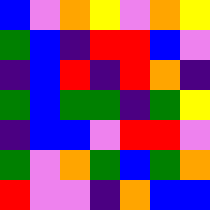[["blue", "violet", "orange", "yellow", "violet", "orange", "yellow"], ["green", "blue", "indigo", "red", "red", "blue", "violet"], ["indigo", "blue", "red", "indigo", "red", "orange", "indigo"], ["green", "blue", "green", "green", "indigo", "green", "yellow"], ["indigo", "blue", "blue", "violet", "red", "red", "violet"], ["green", "violet", "orange", "green", "blue", "green", "orange"], ["red", "violet", "violet", "indigo", "orange", "blue", "blue"]]